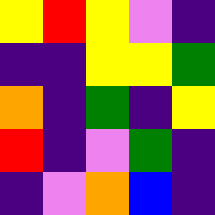[["yellow", "red", "yellow", "violet", "indigo"], ["indigo", "indigo", "yellow", "yellow", "green"], ["orange", "indigo", "green", "indigo", "yellow"], ["red", "indigo", "violet", "green", "indigo"], ["indigo", "violet", "orange", "blue", "indigo"]]